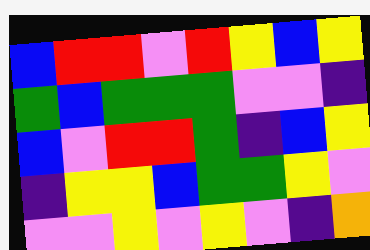[["blue", "red", "red", "violet", "red", "yellow", "blue", "yellow"], ["green", "blue", "green", "green", "green", "violet", "violet", "indigo"], ["blue", "violet", "red", "red", "green", "indigo", "blue", "yellow"], ["indigo", "yellow", "yellow", "blue", "green", "green", "yellow", "violet"], ["violet", "violet", "yellow", "violet", "yellow", "violet", "indigo", "orange"]]